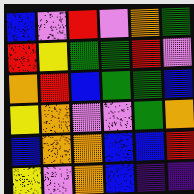[["blue", "violet", "red", "violet", "orange", "green"], ["red", "yellow", "green", "green", "red", "violet"], ["orange", "red", "blue", "green", "green", "blue"], ["yellow", "orange", "violet", "violet", "green", "orange"], ["blue", "orange", "orange", "blue", "blue", "red"], ["yellow", "violet", "orange", "blue", "indigo", "indigo"]]